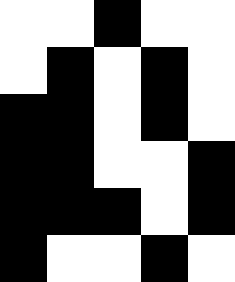[["white", "white", "black", "white", "white"], ["white", "black", "white", "black", "white"], ["black", "black", "white", "black", "white"], ["black", "black", "white", "white", "black"], ["black", "black", "black", "white", "black"], ["black", "white", "white", "black", "white"]]